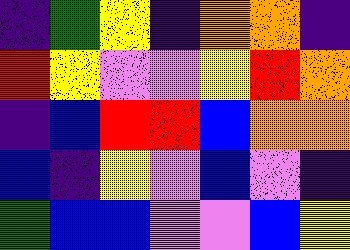[["indigo", "green", "yellow", "indigo", "orange", "orange", "indigo"], ["red", "yellow", "violet", "violet", "yellow", "red", "orange"], ["indigo", "blue", "red", "red", "blue", "orange", "orange"], ["blue", "indigo", "yellow", "violet", "blue", "violet", "indigo"], ["green", "blue", "blue", "violet", "violet", "blue", "yellow"]]